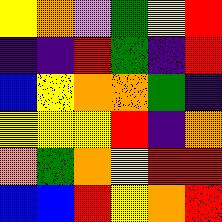[["yellow", "orange", "violet", "green", "yellow", "red"], ["indigo", "indigo", "red", "green", "indigo", "red"], ["blue", "yellow", "orange", "orange", "green", "indigo"], ["yellow", "yellow", "yellow", "red", "indigo", "orange"], ["orange", "green", "orange", "yellow", "red", "red"], ["blue", "blue", "red", "yellow", "orange", "red"]]